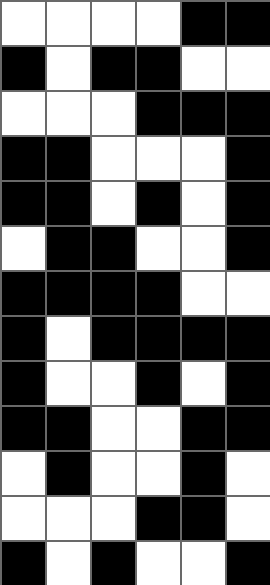[["white", "white", "white", "white", "black", "black"], ["black", "white", "black", "black", "white", "white"], ["white", "white", "white", "black", "black", "black"], ["black", "black", "white", "white", "white", "black"], ["black", "black", "white", "black", "white", "black"], ["white", "black", "black", "white", "white", "black"], ["black", "black", "black", "black", "white", "white"], ["black", "white", "black", "black", "black", "black"], ["black", "white", "white", "black", "white", "black"], ["black", "black", "white", "white", "black", "black"], ["white", "black", "white", "white", "black", "white"], ["white", "white", "white", "black", "black", "white"], ["black", "white", "black", "white", "white", "black"]]